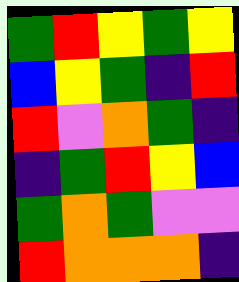[["green", "red", "yellow", "green", "yellow"], ["blue", "yellow", "green", "indigo", "red"], ["red", "violet", "orange", "green", "indigo"], ["indigo", "green", "red", "yellow", "blue"], ["green", "orange", "green", "violet", "violet"], ["red", "orange", "orange", "orange", "indigo"]]